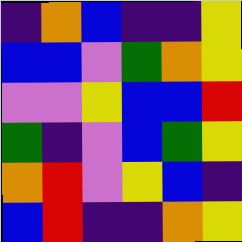[["indigo", "orange", "blue", "indigo", "indigo", "yellow"], ["blue", "blue", "violet", "green", "orange", "yellow"], ["violet", "violet", "yellow", "blue", "blue", "red"], ["green", "indigo", "violet", "blue", "green", "yellow"], ["orange", "red", "violet", "yellow", "blue", "indigo"], ["blue", "red", "indigo", "indigo", "orange", "yellow"]]